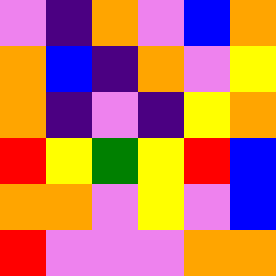[["violet", "indigo", "orange", "violet", "blue", "orange"], ["orange", "blue", "indigo", "orange", "violet", "yellow"], ["orange", "indigo", "violet", "indigo", "yellow", "orange"], ["red", "yellow", "green", "yellow", "red", "blue"], ["orange", "orange", "violet", "yellow", "violet", "blue"], ["red", "violet", "violet", "violet", "orange", "orange"]]